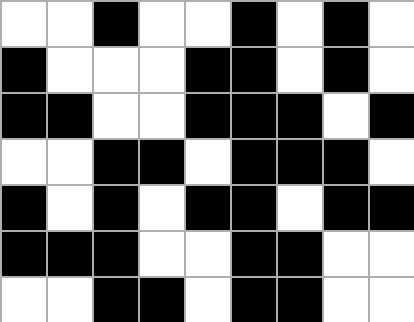[["white", "white", "black", "white", "white", "black", "white", "black", "white"], ["black", "white", "white", "white", "black", "black", "white", "black", "white"], ["black", "black", "white", "white", "black", "black", "black", "white", "black"], ["white", "white", "black", "black", "white", "black", "black", "black", "white"], ["black", "white", "black", "white", "black", "black", "white", "black", "black"], ["black", "black", "black", "white", "white", "black", "black", "white", "white"], ["white", "white", "black", "black", "white", "black", "black", "white", "white"]]